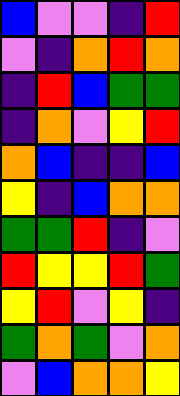[["blue", "violet", "violet", "indigo", "red"], ["violet", "indigo", "orange", "red", "orange"], ["indigo", "red", "blue", "green", "green"], ["indigo", "orange", "violet", "yellow", "red"], ["orange", "blue", "indigo", "indigo", "blue"], ["yellow", "indigo", "blue", "orange", "orange"], ["green", "green", "red", "indigo", "violet"], ["red", "yellow", "yellow", "red", "green"], ["yellow", "red", "violet", "yellow", "indigo"], ["green", "orange", "green", "violet", "orange"], ["violet", "blue", "orange", "orange", "yellow"]]